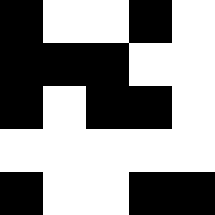[["black", "white", "white", "black", "white"], ["black", "black", "black", "white", "white"], ["black", "white", "black", "black", "white"], ["white", "white", "white", "white", "white"], ["black", "white", "white", "black", "black"]]